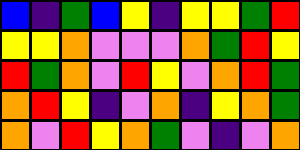[["blue", "indigo", "green", "blue", "yellow", "indigo", "yellow", "yellow", "green", "red"], ["yellow", "yellow", "orange", "violet", "violet", "violet", "orange", "green", "red", "yellow"], ["red", "green", "orange", "violet", "red", "yellow", "violet", "orange", "red", "green"], ["orange", "red", "yellow", "indigo", "violet", "orange", "indigo", "yellow", "orange", "green"], ["orange", "violet", "red", "yellow", "orange", "green", "violet", "indigo", "violet", "orange"]]